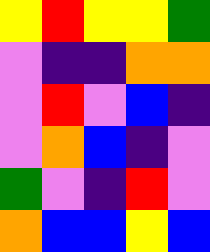[["yellow", "red", "yellow", "yellow", "green"], ["violet", "indigo", "indigo", "orange", "orange"], ["violet", "red", "violet", "blue", "indigo"], ["violet", "orange", "blue", "indigo", "violet"], ["green", "violet", "indigo", "red", "violet"], ["orange", "blue", "blue", "yellow", "blue"]]